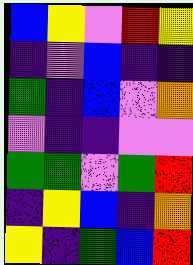[["blue", "yellow", "violet", "red", "yellow"], ["indigo", "violet", "blue", "indigo", "indigo"], ["green", "indigo", "blue", "violet", "orange"], ["violet", "indigo", "indigo", "violet", "violet"], ["green", "green", "violet", "green", "red"], ["indigo", "yellow", "blue", "indigo", "orange"], ["yellow", "indigo", "green", "blue", "red"]]